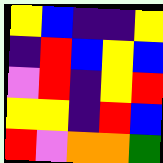[["yellow", "blue", "indigo", "indigo", "yellow"], ["indigo", "red", "blue", "yellow", "blue"], ["violet", "red", "indigo", "yellow", "red"], ["yellow", "yellow", "indigo", "red", "blue"], ["red", "violet", "orange", "orange", "green"]]